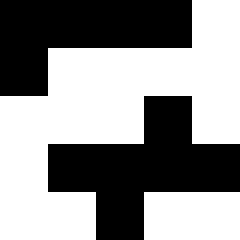[["black", "black", "black", "black", "white"], ["black", "white", "white", "white", "white"], ["white", "white", "white", "black", "white"], ["white", "black", "black", "black", "black"], ["white", "white", "black", "white", "white"]]